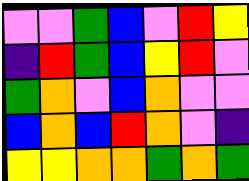[["violet", "violet", "green", "blue", "violet", "red", "yellow"], ["indigo", "red", "green", "blue", "yellow", "red", "violet"], ["green", "orange", "violet", "blue", "orange", "violet", "violet"], ["blue", "orange", "blue", "red", "orange", "violet", "indigo"], ["yellow", "yellow", "orange", "orange", "green", "orange", "green"]]